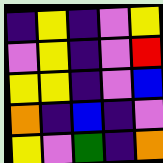[["indigo", "yellow", "indigo", "violet", "yellow"], ["violet", "yellow", "indigo", "violet", "red"], ["yellow", "yellow", "indigo", "violet", "blue"], ["orange", "indigo", "blue", "indigo", "violet"], ["yellow", "violet", "green", "indigo", "orange"]]